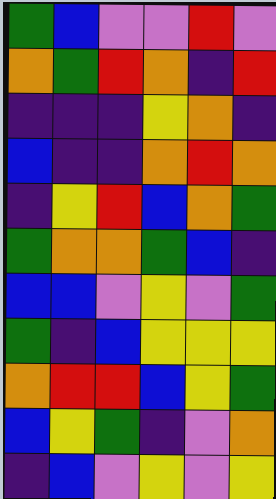[["green", "blue", "violet", "violet", "red", "violet"], ["orange", "green", "red", "orange", "indigo", "red"], ["indigo", "indigo", "indigo", "yellow", "orange", "indigo"], ["blue", "indigo", "indigo", "orange", "red", "orange"], ["indigo", "yellow", "red", "blue", "orange", "green"], ["green", "orange", "orange", "green", "blue", "indigo"], ["blue", "blue", "violet", "yellow", "violet", "green"], ["green", "indigo", "blue", "yellow", "yellow", "yellow"], ["orange", "red", "red", "blue", "yellow", "green"], ["blue", "yellow", "green", "indigo", "violet", "orange"], ["indigo", "blue", "violet", "yellow", "violet", "yellow"]]